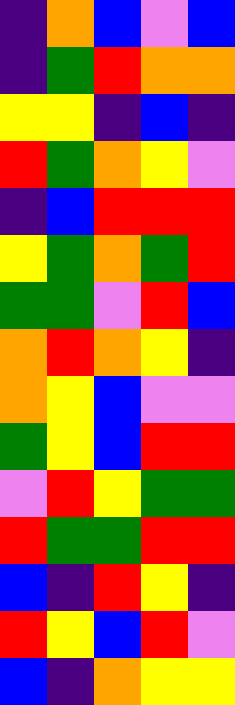[["indigo", "orange", "blue", "violet", "blue"], ["indigo", "green", "red", "orange", "orange"], ["yellow", "yellow", "indigo", "blue", "indigo"], ["red", "green", "orange", "yellow", "violet"], ["indigo", "blue", "red", "red", "red"], ["yellow", "green", "orange", "green", "red"], ["green", "green", "violet", "red", "blue"], ["orange", "red", "orange", "yellow", "indigo"], ["orange", "yellow", "blue", "violet", "violet"], ["green", "yellow", "blue", "red", "red"], ["violet", "red", "yellow", "green", "green"], ["red", "green", "green", "red", "red"], ["blue", "indigo", "red", "yellow", "indigo"], ["red", "yellow", "blue", "red", "violet"], ["blue", "indigo", "orange", "yellow", "yellow"]]